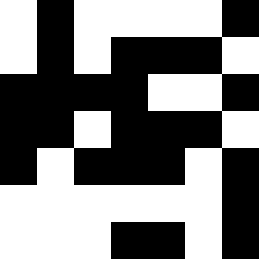[["white", "black", "white", "white", "white", "white", "black"], ["white", "black", "white", "black", "black", "black", "white"], ["black", "black", "black", "black", "white", "white", "black"], ["black", "black", "white", "black", "black", "black", "white"], ["black", "white", "black", "black", "black", "white", "black"], ["white", "white", "white", "white", "white", "white", "black"], ["white", "white", "white", "black", "black", "white", "black"]]